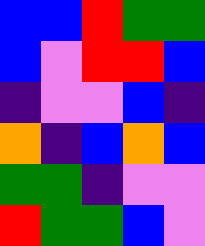[["blue", "blue", "red", "green", "green"], ["blue", "violet", "red", "red", "blue"], ["indigo", "violet", "violet", "blue", "indigo"], ["orange", "indigo", "blue", "orange", "blue"], ["green", "green", "indigo", "violet", "violet"], ["red", "green", "green", "blue", "violet"]]